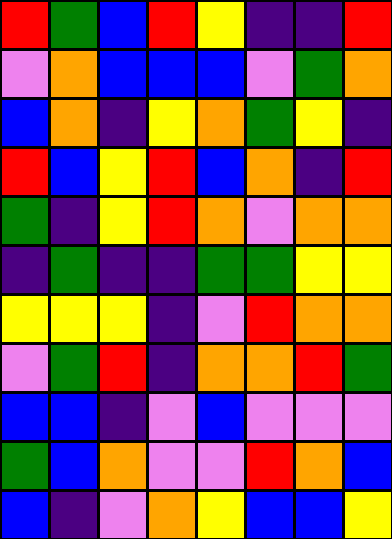[["red", "green", "blue", "red", "yellow", "indigo", "indigo", "red"], ["violet", "orange", "blue", "blue", "blue", "violet", "green", "orange"], ["blue", "orange", "indigo", "yellow", "orange", "green", "yellow", "indigo"], ["red", "blue", "yellow", "red", "blue", "orange", "indigo", "red"], ["green", "indigo", "yellow", "red", "orange", "violet", "orange", "orange"], ["indigo", "green", "indigo", "indigo", "green", "green", "yellow", "yellow"], ["yellow", "yellow", "yellow", "indigo", "violet", "red", "orange", "orange"], ["violet", "green", "red", "indigo", "orange", "orange", "red", "green"], ["blue", "blue", "indigo", "violet", "blue", "violet", "violet", "violet"], ["green", "blue", "orange", "violet", "violet", "red", "orange", "blue"], ["blue", "indigo", "violet", "orange", "yellow", "blue", "blue", "yellow"]]